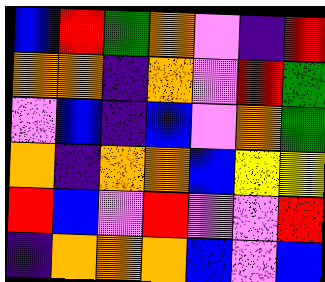[["blue", "red", "green", "orange", "violet", "indigo", "red"], ["orange", "orange", "indigo", "orange", "violet", "red", "green"], ["violet", "blue", "indigo", "blue", "violet", "orange", "green"], ["orange", "indigo", "orange", "orange", "blue", "yellow", "yellow"], ["red", "blue", "violet", "red", "violet", "violet", "red"], ["indigo", "orange", "orange", "orange", "blue", "violet", "blue"]]